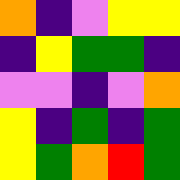[["orange", "indigo", "violet", "yellow", "yellow"], ["indigo", "yellow", "green", "green", "indigo"], ["violet", "violet", "indigo", "violet", "orange"], ["yellow", "indigo", "green", "indigo", "green"], ["yellow", "green", "orange", "red", "green"]]